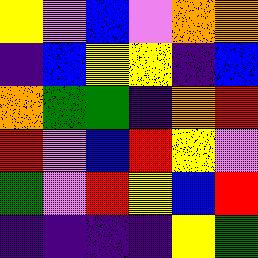[["yellow", "violet", "blue", "violet", "orange", "orange"], ["indigo", "blue", "yellow", "yellow", "indigo", "blue"], ["orange", "green", "green", "indigo", "orange", "red"], ["red", "violet", "blue", "red", "yellow", "violet"], ["green", "violet", "red", "yellow", "blue", "red"], ["indigo", "indigo", "indigo", "indigo", "yellow", "green"]]